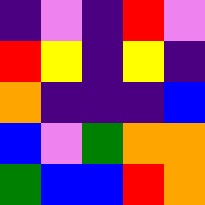[["indigo", "violet", "indigo", "red", "violet"], ["red", "yellow", "indigo", "yellow", "indigo"], ["orange", "indigo", "indigo", "indigo", "blue"], ["blue", "violet", "green", "orange", "orange"], ["green", "blue", "blue", "red", "orange"]]